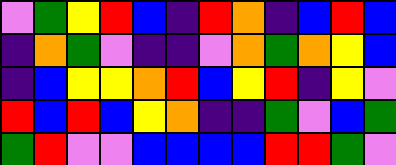[["violet", "green", "yellow", "red", "blue", "indigo", "red", "orange", "indigo", "blue", "red", "blue"], ["indigo", "orange", "green", "violet", "indigo", "indigo", "violet", "orange", "green", "orange", "yellow", "blue"], ["indigo", "blue", "yellow", "yellow", "orange", "red", "blue", "yellow", "red", "indigo", "yellow", "violet"], ["red", "blue", "red", "blue", "yellow", "orange", "indigo", "indigo", "green", "violet", "blue", "green"], ["green", "red", "violet", "violet", "blue", "blue", "blue", "blue", "red", "red", "green", "violet"]]